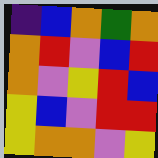[["indigo", "blue", "orange", "green", "orange"], ["orange", "red", "violet", "blue", "red"], ["orange", "violet", "yellow", "red", "blue"], ["yellow", "blue", "violet", "red", "red"], ["yellow", "orange", "orange", "violet", "yellow"]]